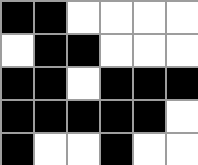[["black", "black", "white", "white", "white", "white"], ["white", "black", "black", "white", "white", "white"], ["black", "black", "white", "black", "black", "black"], ["black", "black", "black", "black", "black", "white"], ["black", "white", "white", "black", "white", "white"]]